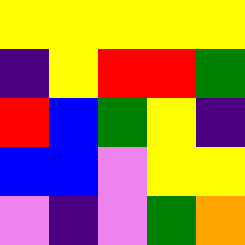[["yellow", "yellow", "yellow", "yellow", "yellow"], ["indigo", "yellow", "red", "red", "green"], ["red", "blue", "green", "yellow", "indigo"], ["blue", "blue", "violet", "yellow", "yellow"], ["violet", "indigo", "violet", "green", "orange"]]